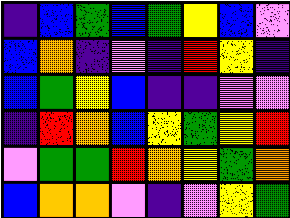[["indigo", "blue", "green", "blue", "green", "yellow", "blue", "violet"], ["blue", "orange", "indigo", "violet", "indigo", "red", "yellow", "indigo"], ["blue", "green", "yellow", "blue", "indigo", "indigo", "violet", "violet"], ["indigo", "red", "orange", "blue", "yellow", "green", "yellow", "red"], ["violet", "green", "green", "red", "orange", "yellow", "green", "orange"], ["blue", "orange", "orange", "violet", "indigo", "violet", "yellow", "green"]]